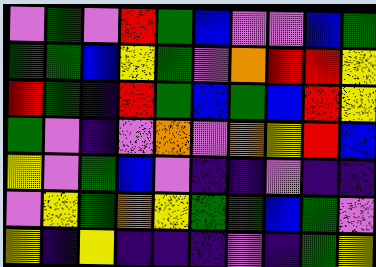[["violet", "green", "violet", "red", "green", "blue", "violet", "violet", "blue", "green"], ["green", "green", "blue", "yellow", "green", "violet", "orange", "red", "red", "yellow"], ["red", "green", "indigo", "red", "green", "blue", "green", "blue", "red", "yellow"], ["green", "violet", "indigo", "violet", "orange", "violet", "orange", "yellow", "red", "blue"], ["yellow", "violet", "green", "blue", "violet", "indigo", "indigo", "violet", "indigo", "indigo"], ["violet", "yellow", "green", "orange", "yellow", "green", "green", "blue", "green", "violet"], ["yellow", "indigo", "yellow", "indigo", "indigo", "indigo", "violet", "indigo", "green", "yellow"]]